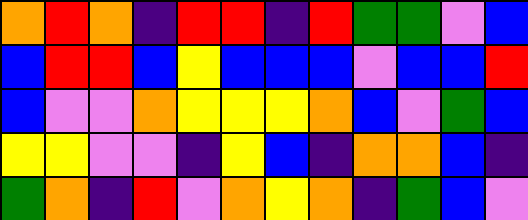[["orange", "red", "orange", "indigo", "red", "red", "indigo", "red", "green", "green", "violet", "blue"], ["blue", "red", "red", "blue", "yellow", "blue", "blue", "blue", "violet", "blue", "blue", "red"], ["blue", "violet", "violet", "orange", "yellow", "yellow", "yellow", "orange", "blue", "violet", "green", "blue"], ["yellow", "yellow", "violet", "violet", "indigo", "yellow", "blue", "indigo", "orange", "orange", "blue", "indigo"], ["green", "orange", "indigo", "red", "violet", "orange", "yellow", "orange", "indigo", "green", "blue", "violet"]]